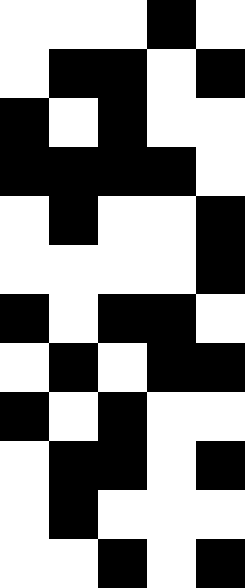[["white", "white", "white", "black", "white"], ["white", "black", "black", "white", "black"], ["black", "white", "black", "white", "white"], ["black", "black", "black", "black", "white"], ["white", "black", "white", "white", "black"], ["white", "white", "white", "white", "black"], ["black", "white", "black", "black", "white"], ["white", "black", "white", "black", "black"], ["black", "white", "black", "white", "white"], ["white", "black", "black", "white", "black"], ["white", "black", "white", "white", "white"], ["white", "white", "black", "white", "black"]]